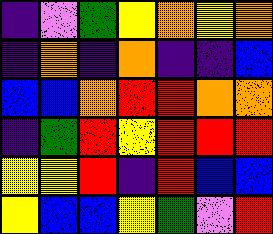[["indigo", "violet", "green", "yellow", "orange", "yellow", "orange"], ["indigo", "orange", "indigo", "orange", "indigo", "indigo", "blue"], ["blue", "blue", "orange", "red", "red", "orange", "orange"], ["indigo", "green", "red", "yellow", "red", "red", "red"], ["yellow", "yellow", "red", "indigo", "red", "blue", "blue"], ["yellow", "blue", "blue", "yellow", "green", "violet", "red"]]